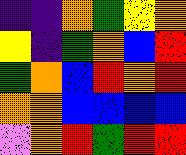[["indigo", "indigo", "orange", "green", "yellow", "orange"], ["yellow", "indigo", "green", "orange", "blue", "red"], ["green", "orange", "blue", "red", "orange", "red"], ["orange", "orange", "blue", "blue", "blue", "blue"], ["violet", "orange", "red", "green", "red", "red"]]